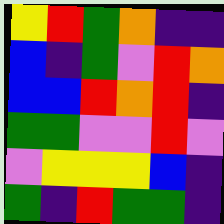[["yellow", "red", "green", "orange", "indigo", "indigo"], ["blue", "indigo", "green", "violet", "red", "orange"], ["blue", "blue", "red", "orange", "red", "indigo"], ["green", "green", "violet", "violet", "red", "violet"], ["violet", "yellow", "yellow", "yellow", "blue", "indigo"], ["green", "indigo", "red", "green", "green", "indigo"]]